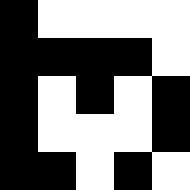[["black", "white", "white", "white", "white"], ["black", "black", "black", "black", "white"], ["black", "white", "black", "white", "black"], ["black", "white", "white", "white", "black"], ["black", "black", "white", "black", "white"]]